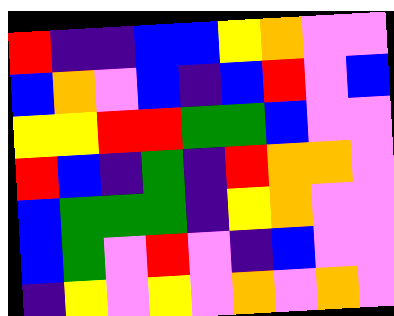[["red", "indigo", "indigo", "blue", "blue", "yellow", "orange", "violet", "violet"], ["blue", "orange", "violet", "blue", "indigo", "blue", "red", "violet", "blue"], ["yellow", "yellow", "red", "red", "green", "green", "blue", "violet", "violet"], ["red", "blue", "indigo", "green", "indigo", "red", "orange", "orange", "violet"], ["blue", "green", "green", "green", "indigo", "yellow", "orange", "violet", "violet"], ["blue", "green", "violet", "red", "violet", "indigo", "blue", "violet", "violet"], ["indigo", "yellow", "violet", "yellow", "violet", "orange", "violet", "orange", "violet"]]